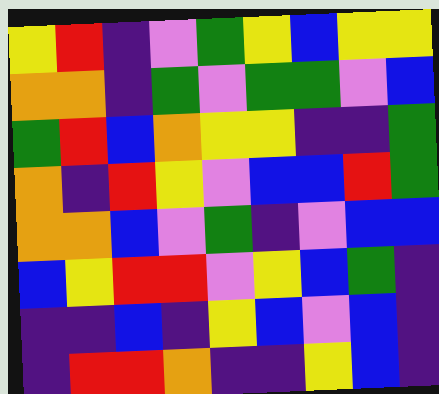[["yellow", "red", "indigo", "violet", "green", "yellow", "blue", "yellow", "yellow"], ["orange", "orange", "indigo", "green", "violet", "green", "green", "violet", "blue"], ["green", "red", "blue", "orange", "yellow", "yellow", "indigo", "indigo", "green"], ["orange", "indigo", "red", "yellow", "violet", "blue", "blue", "red", "green"], ["orange", "orange", "blue", "violet", "green", "indigo", "violet", "blue", "blue"], ["blue", "yellow", "red", "red", "violet", "yellow", "blue", "green", "indigo"], ["indigo", "indigo", "blue", "indigo", "yellow", "blue", "violet", "blue", "indigo"], ["indigo", "red", "red", "orange", "indigo", "indigo", "yellow", "blue", "indigo"]]